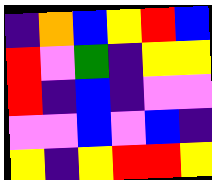[["indigo", "orange", "blue", "yellow", "red", "blue"], ["red", "violet", "green", "indigo", "yellow", "yellow"], ["red", "indigo", "blue", "indigo", "violet", "violet"], ["violet", "violet", "blue", "violet", "blue", "indigo"], ["yellow", "indigo", "yellow", "red", "red", "yellow"]]